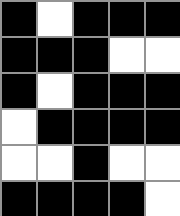[["black", "white", "black", "black", "black"], ["black", "black", "black", "white", "white"], ["black", "white", "black", "black", "black"], ["white", "black", "black", "black", "black"], ["white", "white", "black", "white", "white"], ["black", "black", "black", "black", "white"]]